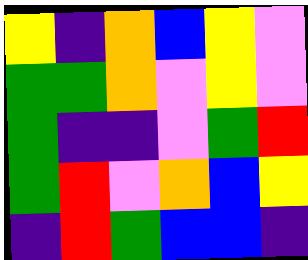[["yellow", "indigo", "orange", "blue", "yellow", "violet"], ["green", "green", "orange", "violet", "yellow", "violet"], ["green", "indigo", "indigo", "violet", "green", "red"], ["green", "red", "violet", "orange", "blue", "yellow"], ["indigo", "red", "green", "blue", "blue", "indigo"]]